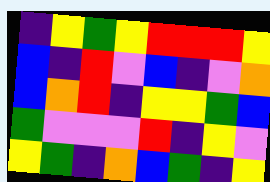[["indigo", "yellow", "green", "yellow", "red", "red", "red", "yellow"], ["blue", "indigo", "red", "violet", "blue", "indigo", "violet", "orange"], ["blue", "orange", "red", "indigo", "yellow", "yellow", "green", "blue"], ["green", "violet", "violet", "violet", "red", "indigo", "yellow", "violet"], ["yellow", "green", "indigo", "orange", "blue", "green", "indigo", "yellow"]]